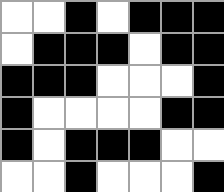[["white", "white", "black", "white", "black", "black", "black"], ["white", "black", "black", "black", "white", "black", "black"], ["black", "black", "black", "white", "white", "white", "black"], ["black", "white", "white", "white", "white", "black", "black"], ["black", "white", "black", "black", "black", "white", "white"], ["white", "white", "black", "white", "white", "white", "black"]]